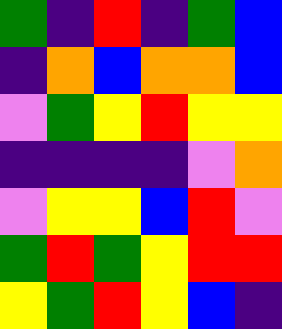[["green", "indigo", "red", "indigo", "green", "blue"], ["indigo", "orange", "blue", "orange", "orange", "blue"], ["violet", "green", "yellow", "red", "yellow", "yellow"], ["indigo", "indigo", "indigo", "indigo", "violet", "orange"], ["violet", "yellow", "yellow", "blue", "red", "violet"], ["green", "red", "green", "yellow", "red", "red"], ["yellow", "green", "red", "yellow", "blue", "indigo"]]